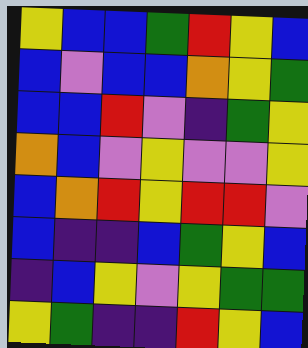[["yellow", "blue", "blue", "green", "red", "yellow", "blue"], ["blue", "violet", "blue", "blue", "orange", "yellow", "green"], ["blue", "blue", "red", "violet", "indigo", "green", "yellow"], ["orange", "blue", "violet", "yellow", "violet", "violet", "yellow"], ["blue", "orange", "red", "yellow", "red", "red", "violet"], ["blue", "indigo", "indigo", "blue", "green", "yellow", "blue"], ["indigo", "blue", "yellow", "violet", "yellow", "green", "green"], ["yellow", "green", "indigo", "indigo", "red", "yellow", "blue"]]